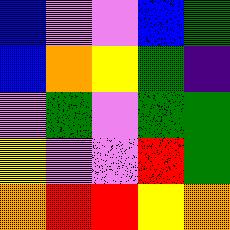[["blue", "violet", "violet", "blue", "green"], ["blue", "orange", "yellow", "green", "indigo"], ["violet", "green", "violet", "green", "green"], ["yellow", "violet", "violet", "red", "green"], ["orange", "red", "red", "yellow", "orange"]]